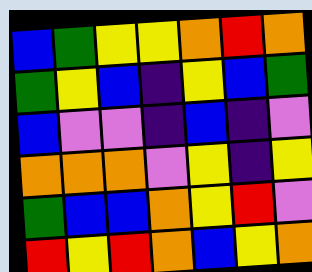[["blue", "green", "yellow", "yellow", "orange", "red", "orange"], ["green", "yellow", "blue", "indigo", "yellow", "blue", "green"], ["blue", "violet", "violet", "indigo", "blue", "indigo", "violet"], ["orange", "orange", "orange", "violet", "yellow", "indigo", "yellow"], ["green", "blue", "blue", "orange", "yellow", "red", "violet"], ["red", "yellow", "red", "orange", "blue", "yellow", "orange"]]